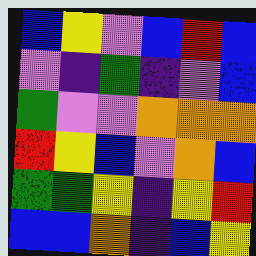[["blue", "yellow", "violet", "blue", "red", "blue"], ["violet", "indigo", "green", "indigo", "violet", "blue"], ["green", "violet", "violet", "orange", "orange", "orange"], ["red", "yellow", "blue", "violet", "orange", "blue"], ["green", "green", "yellow", "indigo", "yellow", "red"], ["blue", "blue", "orange", "indigo", "blue", "yellow"]]